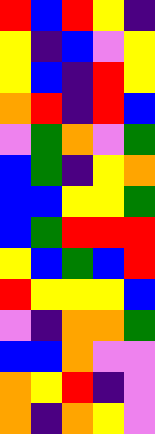[["red", "blue", "red", "yellow", "indigo"], ["yellow", "indigo", "blue", "violet", "yellow"], ["yellow", "blue", "indigo", "red", "yellow"], ["orange", "red", "indigo", "red", "blue"], ["violet", "green", "orange", "violet", "green"], ["blue", "green", "indigo", "yellow", "orange"], ["blue", "blue", "yellow", "yellow", "green"], ["blue", "green", "red", "red", "red"], ["yellow", "blue", "green", "blue", "red"], ["red", "yellow", "yellow", "yellow", "blue"], ["violet", "indigo", "orange", "orange", "green"], ["blue", "blue", "orange", "violet", "violet"], ["orange", "yellow", "red", "indigo", "violet"], ["orange", "indigo", "orange", "yellow", "violet"]]